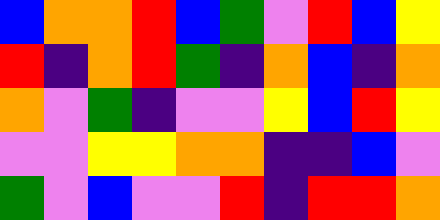[["blue", "orange", "orange", "red", "blue", "green", "violet", "red", "blue", "yellow"], ["red", "indigo", "orange", "red", "green", "indigo", "orange", "blue", "indigo", "orange"], ["orange", "violet", "green", "indigo", "violet", "violet", "yellow", "blue", "red", "yellow"], ["violet", "violet", "yellow", "yellow", "orange", "orange", "indigo", "indigo", "blue", "violet"], ["green", "violet", "blue", "violet", "violet", "red", "indigo", "red", "red", "orange"]]